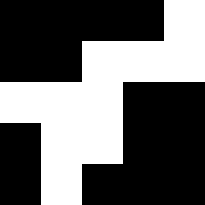[["black", "black", "black", "black", "white"], ["black", "black", "white", "white", "white"], ["white", "white", "white", "black", "black"], ["black", "white", "white", "black", "black"], ["black", "white", "black", "black", "black"]]